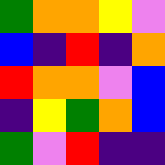[["green", "orange", "orange", "yellow", "violet"], ["blue", "indigo", "red", "indigo", "orange"], ["red", "orange", "orange", "violet", "blue"], ["indigo", "yellow", "green", "orange", "blue"], ["green", "violet", "red", "indigo", "indigo"]]